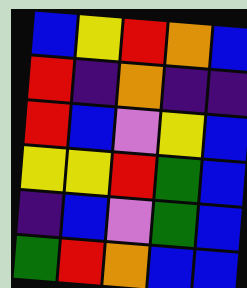[["blue", "yellow", "red", "orange", "blue"], ["red", "indigo", "orange", "indigo", "indigo"], ["red", "blue", "violet", "yellow", "blue"], ["yellow", "yellow", "red", "green", "blue"], ["indigo", "blue", "violet", "green", "blue"], ["green", "red", "orange", "blue", "blue"]]